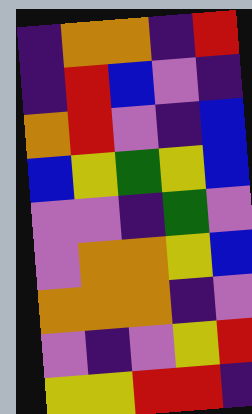[["indigo", "orange", "orange", "indigo", "red"], ["indigo", "red", "blue", "violet", "indigo"], ["orange", "red", "violet", "indigo", "blue"], ["blue", "yellow", "green", "yellow", "blue"], ["violet", "violet", "indigo", "green", "violet"], ["violet", "orange", "orange", "yellow", "blue"], ["orange", "orange", "orange", "indigo", "violet"], ["violet", "indigo", "violet", "yellow", "red"], ["yellow", "yellow", "red", "red", "indigo"]]